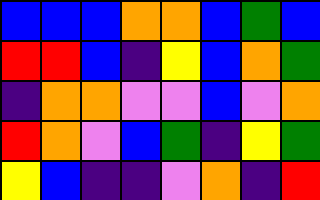[["blue", "blue", "blue", "orange", "orange", "blue", "green", "blue"], ["red", "red", "blue", "indigo", "yellow", "blue", "orange", "green"], ["indigo", "orange", "orange", "violet", "violet", "blue", "violet", "orange"], ["red", "orange", "violet", "blue", "green", "indigo", "yellow", "green"], ["yellow", "blue", "indigo", "indigo", "violet", "orange", "indigo", "red"]]